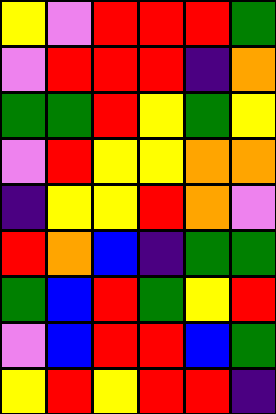[["yellow", "violet", "red", "red", "red", "green"], ["violet", "red", "red", "red", "indigo", "orange"], ["green", "green", "red", "yellow", "green", "yellow"], ["violet", "red", "yellow", "yellow", "orange", "orange"], ["indigo", "yellow", "yellow", "red", "orange", "violet"], ["red", "orange", "blue", "indigo", "green", "green"], ["green", "blue", "red", "green", "yellow", "red"], ["violet", "blue", "red", "red", "blue", "green"], ["yellow", "red", "yellow", "red", "red", "indigo"]]